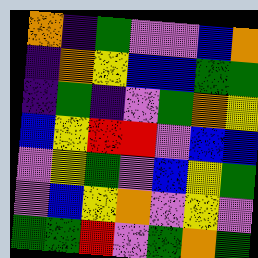[["orange", "indigo", "green", "violet", "violet", "blue", "orange"], ["indigo", "orange", "yellow", "blue", "blue", "green", "green"], ["indigo", "green", "indigo", "violet", "green", "orange", "yellow"], ["blue", "yellow", "red", "red", "violet", "blue", "blue"], ["violet", "yellow", "green", "violet", "blue", "yellow", "green"], ["violet", "blue", "yellow", "orange", "violet", "yellow", "violet"], ["green", "green", "red", "violet", "green", "orange", "green"]]